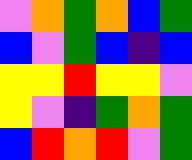[["violet", "orange", "green", "orange", "blue", "green"], ["blue", "violet", "green", "blue", "indigo", "blue"], ["yellow", "yellow", "red", "yellow", "yellow", "violet"], ["yellow", "violet", "indigo", "green", "orange", "green"], ["blue", "red", "orange", "red", "violet", "green"]]